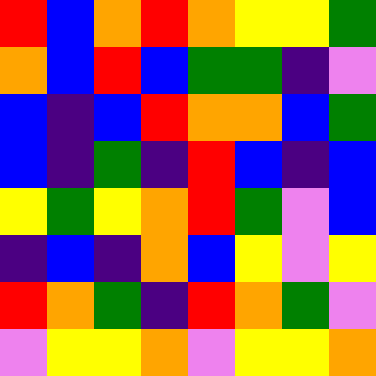[["red", "blue", "orange", "red", "orange", "yellow", "yellow", "green"], ["orange", "blue", "red", "blue", "green", "green", "indigo", "violet"], ["blue", "indigo", "blue", "red", "orange", "orange", "blue", "green"], ["blue", "indigo", "green", "indigo", "red", "blue", "indigo", "blue"], ["yellow", "green", "yellow", "orange", "red", "green", "violet", "blue"], ["indigo", "blue", "indigo", "orange", "blue", "yellow", "violet", "yellow"], ["red", "orange", "green", "indigo", "red", "orange", "green", "violet"], ["violet", "yellow", "yellow", "orange", "violet", "yellow", "yellow", "orange"]]